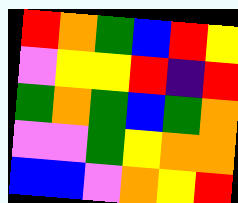[["red", "orange", "green", "blue", "red", "yellow"], ["violet", "yellow", "yellow", "red", "indigo", "red"], ["green", "orange", "green", "blue", "green", "orange"], ["violet", "violet", "green", "yellow", "orange", "orange"], ["blue", "blue", "violet", "orange", "yellow", "red"]]